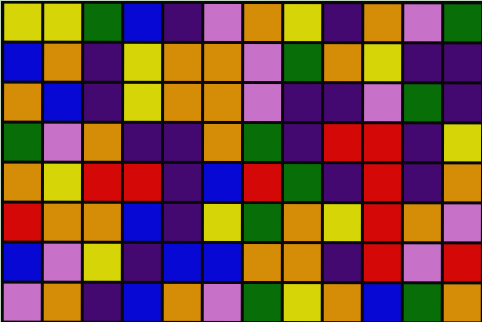[["yellow", "yellow", "green", "blue", "indigo", "violet", "orange", "yellow", "indigo", "orange", "violet", "green"], ["blue", "orange", "indigo", "yellow", "orange", "orange", "violet", "green", "orange", "yellow", "indigo", "indigo"], ["orange", "blue", "indigo", "yellow", "orange", "orange", "violet", "indigo", "indigo", "violet", "green", "indigo"], ["green", "violet", "orange", "indigo", "indigo", "orange", "green", "indigo", "red", "red", "indigo", "yellow"], ["orange", "yellow", "red", "red", "indigo", "blue", "red", "green", "indigo", "red", "indigo", "orange"], ["red", "orange", "orange", "blue", "indigo", "yellow", "green", "orange", "yellow", "red", "orange", "violet"], ["blue", "violet", "yellow", "indigo", "blue", "blue", "orange", "orange", "indigo", "red", "violet", "red"], ["violet", "orange", "indigo", "blue", "orange", "violet", "green", "yellow", "orange", "blue", "green", "orange"]]